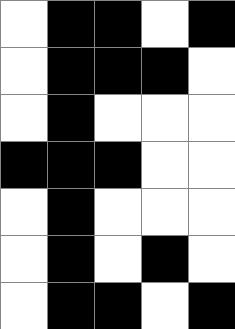[["white", "black", "black", "white", "black"], ["white", "black", "black", "black", "white"], ["white", "black", "white", "white", "white"], ["black", "black", "black", "white", "white"], ["white", "black", "white", "white", "white"], ["white", "black", "white", "black", "white"], ["white", "black", "black", "white", "black"]]